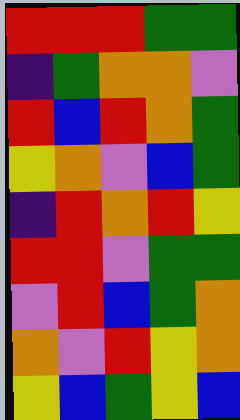[["red", "red", "red", "green", "green"], ["indigo", "green", "orange", "orange", "violet"], ["red", "blue", "red", "orange", "green"], ["yellow", "orange", "violet", "blue", "green"], ["indigo", "red", "orange", "red", "yellow"], ["red", "red", "violet", "green", "green"], ["violet", "red", "blue", "green", "orange"], ["orange", "violet", "red", "yellow", "orange"], ["yellow", "blue", "green", "yellow", "blue"]]